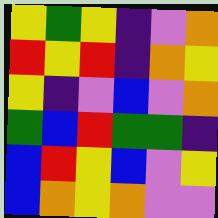[["yellow", "green", "yellow", "indigo", "violet", "orange"], ["red", "yellow", "red", "indigo", "orange", "yellow"], ["yellow", "indigo", "violet", "blue", "violet", "orange"], ["green", "blue", "red", "green", "green", "indigo"], ["blue", "red", "yellow", "blue", "violet", "yellow"], ["blue", "orange", "yellow", "orange", "violet", "violet"]]